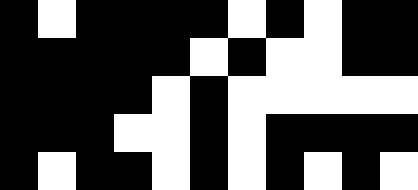[["black", "white", "black", "black", "black", "black", "white", "black", "white", "black", "black"], ["black", "black", "black", "black", "black", "white", "black", "white", "white", "black", "black"], ["black", "black", "black", "black", "white", "black", "white", "white", "white", "white", "white"], ["black", "black", "black", "white", "white", "black", "white", "black", "black", "black", "black"], ["black", "white", "black", "black", "white", "black", "white", "black", "white", "black", "white"]]